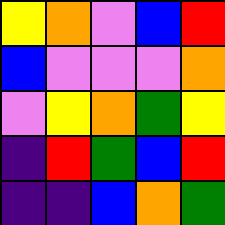[["yellow", "orange", "violet", "blue", "red"], ["blue", "violet", "violet", "violet", "orange"], ["violet", "yellow", "orange", "green", "yellow"], ["indigo", "red", "green", "blue", "red"], ["indigo", "indigo", "blue", "orange", "green"]]